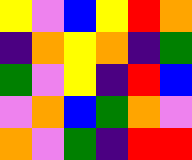[["yellow", "violet", "blue", "yellow", "red", "orange"], ["indigo", "orange", "yellow", "orange", "indigo", "green"], ["green", "violet", "yellow", "indigo", "red", "blue"], ["violet", "orange", "blue", "green", "orange", "violet"], ["orange", "violet", "green", "indigo", "red", "red"]]